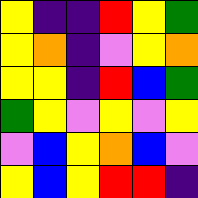[["yellow", "indigo", "indigo", "red", "yellow", "green"], ["yellow", "orange", "indigo", "violet", "yellow", "orange"], ["yellow", "yellow", "indigo", "red", "blue", "green"], ["green", "yellow", "violet", "yellow", "violet", "yellow"], ["violet", "blue", "yellow", "orange", "blue", "violet"], ["yellow", "blue", "yellow", "red", "red", "indigo"]]